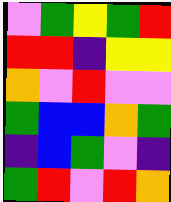[["violet", "green", "yellow", "green", "red"], ["red", "red", "indigo", "yellow", "yellow"], ["orange", "violet", "red", "violet", "violet"], ["green", "blue", "blue", "orange", "green"], ["indigo", "blue", "green", "violet", "indigo"], ["green", "red", "violet", "red", "orange"]]